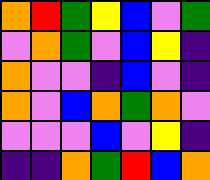[["orange", "red", "green", "yellow", "blue", "violet", "green"], ["violet", "orange", "green", "violet", "blue", "yellow", "indigo"], ["orange", "violet", "violet", "indigo", "blue", "violet", "indigo"], ["orange", "violet", "blue", "orange", "green", "orange", "violet"], ["violet", "violet", "violet", "blue", "violet", "yellow", "indigo"], ["indigo", "indigo", "orange", "green", "red", "blue", "orange"]]